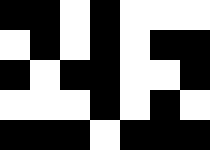[["black", "black", "white", "black", "white", "white", "white"], ["white", "black", "white", "black", "white", "black", "black"], ["black", "white", "black", "black", "white", "white", "black"], ["white", "white", "white", "black", "white", "black", "white"], ["black", "black", "black", "white", "black", "black", "black"]]